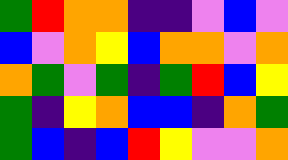[["green", "red", "orange", "orange", "indigo", "indigo", "violet", "blue", "violet"], ["blue", "violet", "orange", "yellow", "blue", "orange", "orange", "violet", "orange"], ["orange", "green", "violet", "green", "indigo", "green", "red", "blue", "yellow"], ["green", "indigo", "yellow", "orange", "blue", "blue", "indigo", "orange", "green"], ["green", "blue", "indigo", "blue", "red", "yellow", "violet", "violet", "orange"]]